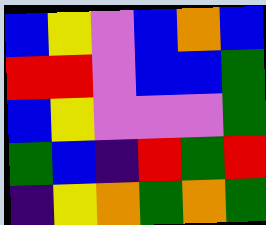[["blue", "yellow", "violet", "blue", "orange", "blue"], ["red", "red", "violet", "blue", "blue", "green"], ["blue", "yellow", "violet", "violet", "violet", "green"], ["green", "blue", "indigo", "red", "green", "red"], ["indigo", "yellow", "orange", "green", "orange", "green"]]